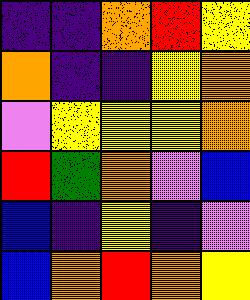[["indigo", "indigo", "orange", "red", "yellow"], ["orange", "indigo", "indigo", "yellow", "orange"], ["violet", "yellow", "yellow", "yellow", "orange"], ["red", "green", "orange", "violet", "blue"], ["blue", "indigo", "yellow", "indigo", "violet"], ["blue", "orange", "red", "orange", "yellow"]]